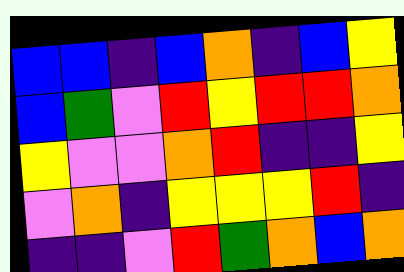[["blue", "blue", "indigo", "blue", "orange", "indigo", "blue", "yellow"], ["blue", "green", "violet", "red", "yellow", "red", "red", "orange"], ["yellow", "violet", "violet", "orange", "red", "indigo", "indigo", "yellow"], ["violet", "orange", "indigo", "yellow", "yellow", "yellow", "red", "indigo"], ["indigo", "indigo", "violet", "red", "green", "orange", "blue", "orange"]]